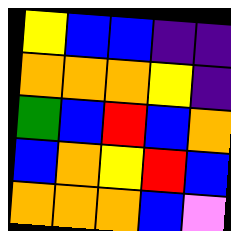[["yellow", "blue", "blue", "indigo", "indigo"], ["orange", "orange", "orange", "yellow", "indigo"], ["green", "blue", "red", "blue", "orange"], ["blue", "orange", "yellow", "red", "blue"], ["orange", "orange", "orange", "blue", "violet"]]